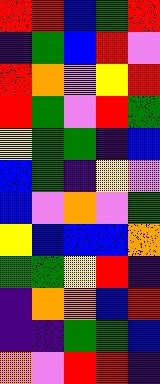[["red", "red", "blue", "green", "red"], ["indigo", "green", "blue", "red", "violet"], ["red", "orange", "violet", "yellow", "red"], ["red", "green", "violet", "red", "green"], ["yellow", "green", "green", "indigo", "blue"], ["blue", "green", "indigo", "yellow", "violet"], ["blue", "violet", "orange", "violet", "green"], ["yellow", "blue", "blue", "blue", "orange"], ["green", "green", "yellow", "red", "indigo"], ["indigo", "orange", "orange", "blue", "red"], ["indigo", "indigo", "green", "green", "blue"], ["orange", "violet", "red", "red", "indigo"]]